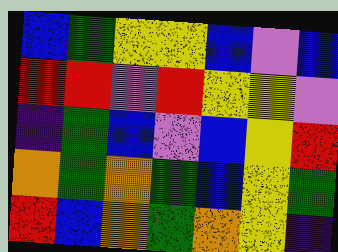[["blue", "green", "yellow", "yellow", "blue", "violet", "blue"], ["red", "red", "violet", "red", "yellow", "yellow", "violet"], ["indigo", "green", "blue", "violet", "blue", "yellow", "red"], ["orange", "green", "orange", "green", "blue", "yellow", "green"], ["red", "blue", "orange", "green", "orange", "yellow", "indigo"]]